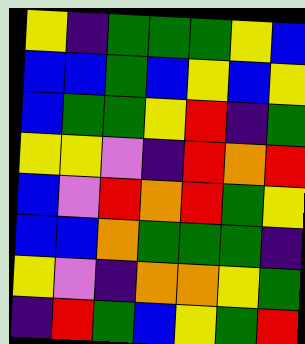[["yellow", "indigo", "green", "green", "green", "yellow", "blue"], ["blue", "blue", "green", "blue", "yellow", "blue", "yellow"], ["blue", "green", "green", "yellow", "red", "indigo", "green"], ["yellow", "yellow", "violet", "indigo", "red", "orange", "red"], ["blue", "violet", "red", "orange", "red", "green", "yellow"], ["blue", "blue", "orange", "green", "green", "green", "indigo"], ["yellow", "violet", "indigo", "orange", "orange", "yellow", "green"], ["indigo", "red", "green", "blue", "yellow", "green", "red"]]